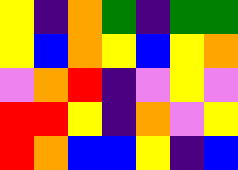[["yellow", "indigo", "orange", "green", "indigo", "green", "green"], ["yellow", "blue", "orange", "yellow", "blue", "yellow", "orange"], ["violet", "orange", "red", "indigo", "violet", "yellow", "violet"], ["red", "red", "yellow", "indigo", "orange", "violet", "yellow"], ["red", "orange", "blue", "blue", "yellow", "indigo", "blue"]]